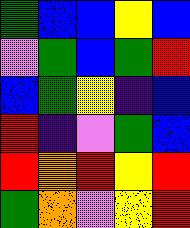[["green", "blue", "blue", "yellow", "blue"], ["violet", "green", "blue", "green", "red"], ["blue", "green", "yellow", "indigo", "blue"], ["red", "indigo", "violet", "green", "blue"], ["red", "orange", "red", "yellow", "red"], ["green", "orange", "violet", "yellow", "red"]]